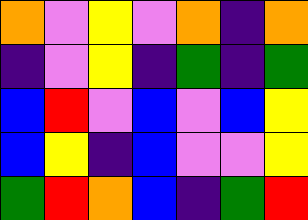[["orange", "violet", "yellow", "violet", "orange", "indigo", "orange"], ["indigo", "violet", "yellow", "indigo", "green", "indigo", "green"], ["blue", "red", "violet", "blue", "violet", "blue", "yellow"], ["blue", "yellow", "indigo", "blue", "violet", "violet", "yellow"], ["green", "red", "orange", "blue", "indigo", "green", "red"]]